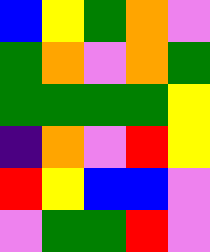[["blue", "yellow", "green", "orange", "violet"], ["green", "orange", "violet", "orange", "green"], ["green", "green", "green", "green", "yellow"], ["indigo", "orange", "violet", "red", "yellow"], ["red", "yellow", "blue", "blue", "violet"], ["violet", "green", "green", "red", "violet"]]